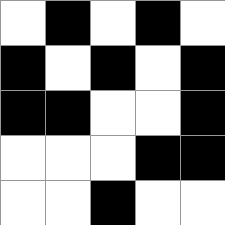[["white", "black", "white", "black", "white"], ["black", "white", "black", "white", "black"], ["black", "black", "white", "white", "black"], ["white", "white", "white", "black", "black"], ["white", "white", "black", "white", "white"]]